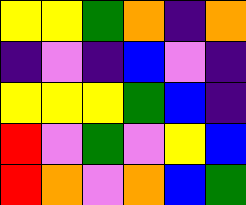[["yellow", "yellow", "green", "orange", "indigo", "orange"], ["indigo", "violet", "indigo", "blue", "violet", "indigo"], ["yellow", "yellow", "yellow", "green", "blue", "indigo"], ["red", "violet", "green", "violet", "yellow", "blue"], ["red", "orange", "violet", "orange", "blue", "green"]]